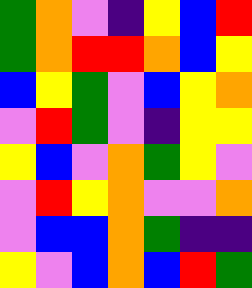[["green", "orange", "violet", "indigo", "yellow", "blue", "red"], ["green", "orange", "red", "red", "orange", "blue", "yellow"], ["blue", "yellow", "green", "violet", "blue", "yellow", "orange"], ["violet", "red", "green", "violet", "indigo", "yellow", "yellow"], ["yellow", "blue", "violet", "orange", "green", "yellow", "violet"], ["violet", "red", "yellow", "orange", "violet", "violet", "orange"], ["violet", "blue", "blue", "orange", "green", "indigo", "indigo"], ["yellow", "violet", "blue", "orange", "blue", "red", "green"]]